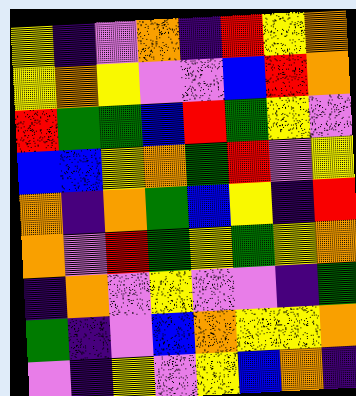[["yellow", "indigo", "violet", "orange", "indigo", "red", "yellow", "orange"], ["yellow", "orange", "yellow", "violet", "violet", "blue", "red", "orange"], ["red", "green", "green", "blue", "red", "green", "yellow", "violet"], ["blue", "blue", "yellow", "orange", "green", "red", "violet", "yellow"], ["orange", "indigo", "orange", "green", "blue", "yellow", "indigo", "red"], ["orange", "violet", "red", "green", "yellow", "green", "yellow", "orange"], ["indigo", "orange", "violet", "yellow", "violet", "violet", "indigo", "green"], ["green", "indigo", "violet", "blue", "orange", "yellow", "yellow", "orange"], ["violet", "indigo", "yellow", "violet", "yellow", "blue", "orange", "indigo"]]